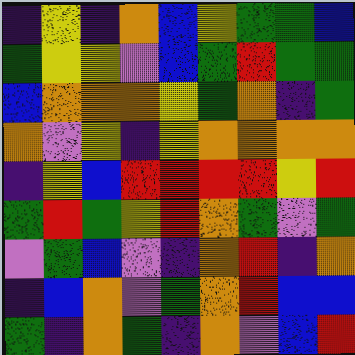[["indigo", "yellow", "indigo", "orange", "blue", "yellow", "green", "green", "blue"], ["green", "yellow", "yellow", "violet", "blue", "green", "red", "green", "green"], ["blue", "orange", "orange", "orange", "yellow", "green", "orange", "indigo", "green"], ["orange", "violet", "yellow", "indigo", "yellow", "orange", "orange", "orange", "orange"], ["indigo", "yellow", "blue", "red", "red", "red", "red", "yellow", "red"], ["green", "red", "green", "yellow", "red", "orange", "green", "violet", "green"], ["violet", "green", "blue", "violet", "indigo", "orange", "red", "indigo", "orange"], ["indigo", "blue", "orange", "violet", "green", "orange", "red", "blue", "blue"], ["green", "indigo", "orange", "green", "indigo", "orange", "violet", "blue", "red"]]